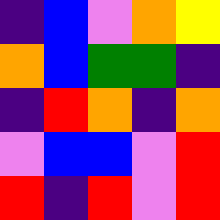[["indigo", "blue", "violet", "orange", "yellow"], ["orange", "blue", "green", "green", "indigo"], ["indigo", "red", "orange", "indigo", "orange"], ["violet", "blue", "blue", "violet", "red"], ["red", "indigo", "red", "violet", "red"]]